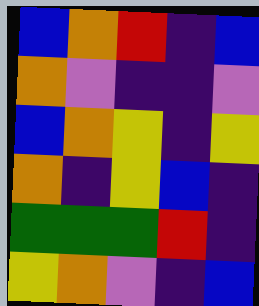[["blue", "orange", "red", "indigo", "blue"], ["orange", "violet", "indigo", "indigo", "violet"], ["blue", "orange", "yellow", "indigo", "yellow"], ["orange", "indigo", "yellow", "blue", "indigo"], ["green", "green", "green", "red", "indigo"], ["yellow", "orange", "violet", "indigo", "blue"]]